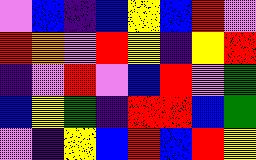[["violet", "blue", "indigo", "blue", "yellow", "blue", "red", "violet"], ["red", "orange", "violet", "red", "yellow", "indigo", "yellow", "red"], ["indigo", "violet", "red", "violet", "blue", "red", "violet", "green"], ["blue", "yellow", "green", "indigo", "red", "red", "blue", "green"], ["violet", "indigo", "yellow", "blue", "red", "blue", "red", "yellow"]]